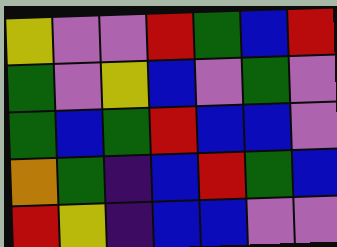[["yellow", "violet", "violet", "red", "green", "blue", "red"], ["green", "violet", "yellow", "blue", "violet", "green", "violet"], ["green", "blue", "green", "red", "blue", "blue", "violet"], ["orange", "green", "indigo", "blue", "red", "green", "blue"], ["red", "yellow", "indigo", "blue", "blue", "violet", "violet"]]